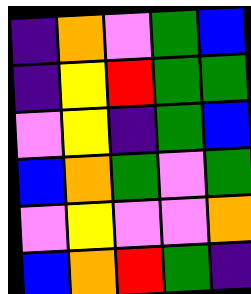[["indigo", "orange", "violet", "green", "blue"], ["indigo", "yellow", "red", "green", "green"], ["violet", "yellow", "indigo", "green", "blue"], ["blue", "orange", "green", "violet", "green"], ["violet", "yellow", "violet", "violet", "orange"], ["blue", "orange", "red", "green", "indigo"]]